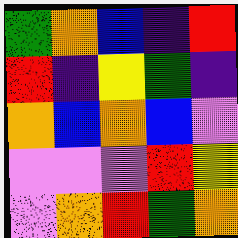[["green", "orange", "blue", "indigo", "red"], ["red", "indigo", "yellow", "green", "indigo"], ["orange", "blue", "orange", "blue", "violet"], ["violet", "violet", "violet", "red", "yellow"], ["violet", "orange", "red", "green", "orange"]]